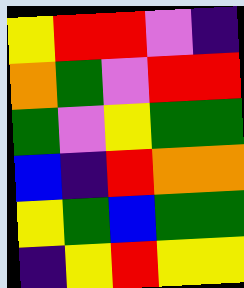[["yellow", "red", "red", "violet", "indigo"], ["orange", "green", "violet", "red", "red"], ["green", "violet", "yellow", "green", "green"], ["blue", "indigo", "red", "orange", "orange"], ["yellow", "green", "blue", "green", "green"], ["indigo", "yellow", "red", "yellow", "yellow"]]